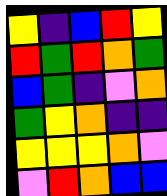[["yellow", "indigo", "blue", "red", "yellow"], ["red", "green", "red", "orange", "green"], ["blue", "green", "indigo", "violet", "orange"], ["green", "yellow", "orange", "indigo", "indigo"], ["yellow", "yellow", "yellow", "orange", "violet"], ["violet", "red", "orange", "blue", "blue"]]